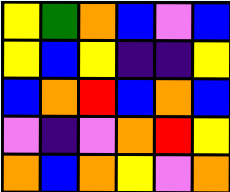[["yellow", "green", "orange", "blue", "violet", "blue"], ["yellow", "blue", "yellow", "indigo", "indigo", "yellow"], ["blue", "orange", "red", "blue", "orange", "blue"], ["violet", "indigo", "violet", "orange", "red", "yellow"], ["orange", "blue", "orange", "yellow", "violet", "orange"]]